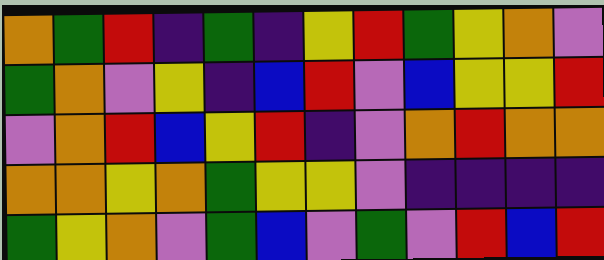[["orange", "green", "red", "indigo", "green", "indigo", "yellow", "red", "green", "yellow", "orange", "violet"], ["green", "orange", "violet", "yellow", "indigo", "blue", "red", "violet", "blue", "yellow", "yellow", "red"], ["violet", "orange", "red", "blue", "yellow", "red", "indigo", "violet", "orange", "red", "orange", "orange"], ["orange", "orange", "yellow", "orange", "green", "yellow", "yellow", "violet", "indigo", "indigo", "indigo", "indigo"], ["green", "yellow", "orange", "violet", "green", "blue", "violet", "green", "violet", "red", "blue", "red"]]